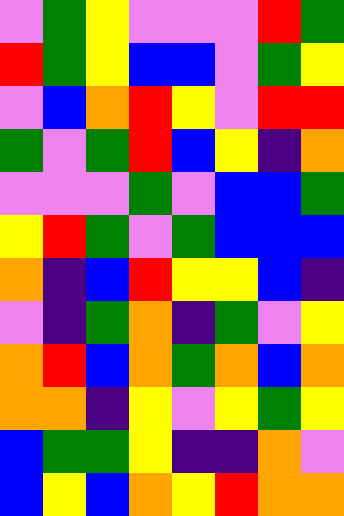[["violet", "green", "yellow", "violet", "violet", "violet", "red", "green"], ["red", "green", "yellow", "blue", "blue", "violet", "green", "yellow"], ["violet", "blue", "orange", "red", "yellow", "violet", "red", "red"], ["green", "violet", "green", "red", "blue", "yellow", "indigo", "orange"], ["violet", "violet", "violet", "green", "violet", "blue", "blue", "green"], ["yellow", "red", "green", "violet", "green", "blue", "blue", "blue"], ["orange", "indigo", "blue", "red", "yellow", "yellow", "blue", "indigo"], ["violet", "indigo", "green", "orange", "indigo", "green", "violet", "yellow"], ["orange", "red", "blue", "orange", "green", "orange", "blue", "orange"], ["orange", "orange", "indigo", "yellow", "violet", "yellow", "green", "yellow"], ["blue", "green", "green", "yellow", "indigo", "indigo", "orange", "violet"], ["blue", "yellow", "blue", "orange", "yellow", "red", "orange", "orange"]]